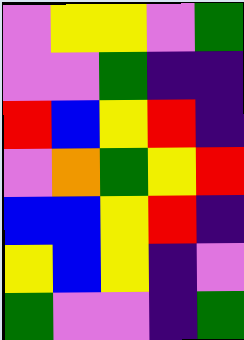[["violet", "yellow", "yellow", "violet", "green"], ["violet", "violet", "green", "indigo", "indigo"], ["red", "blue", "yellow", "red", "indigo"], ["violet", "orange", "green", "yellow", "red"], ["blue", "blue", "yellow", "red", "indigo"], ["yellow", "blue", "yellow", "indigo", "violet"], ["green", "violet", "violet", "indigo", "green"]]